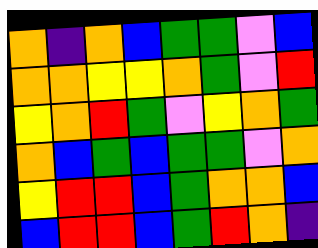[["orange", "indigo", "orange", "blue", "green", "green", "violet", "blue"], ["orange", "orange", "yellow", "yellow", "orange", "green", "violet", "red"], ["yellow", "orange", "red", "green", "violet", "yellow", "orange", "green"], ["orange", "blue", "green", "blue", "green", "green", "violet", "orange"], ["yellow", "red", "red", "blue", "green", "orange", "orange", "blue"], ["blue", "red", "red", "blue", "green", "red", "orange", "indigo"]]